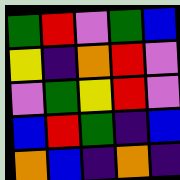[["green", "red", "violet", "green", "blue"], ["yellow", "indigo", "orange", "red", "violet"], ["violet", "green", "yellow", "red", "violet"], ["blue", "red", "green", "indigo", "blue"], ["orange", "blue", "indigo", "orange", "indigo"]]